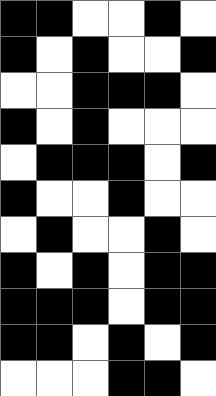[["black", "black", "white", "white", "black", "white"], ["black", "white", "black", "white", "white", "black"], ["white", "white", "black", "black", "black", "white"], ["black", "white", "black", "white", "white", "white"], ["white", "black", "black", "black", "white", "black"], ["black", "white", "white", "black", "white", "white"], ["white", "black", "white", "white", "black", "white"], ["black", "white", "black", "white", "black", "black"], ["black", "black", "black", "white", "black", "black"], ["black", "black", "white", "black", "white", "black"], ["white", "white", "white", "black", "black", "white"]]